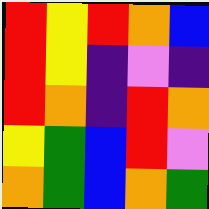[["red", "yellow", "red", "orange", "blue"], ["red", "yellow", "indigo", "violet", "indigo"], ["red", "orange", "indigo", "red", "orange"], ["yellow", "green", "blue", "red", "violet"], ["orange", "green", "blue", "orange", "green"]]